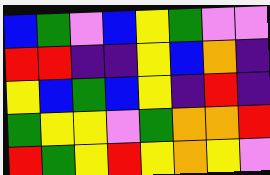[["blue", "green", "violet", "blue", "yellow", "green", "violet", "violet"], ["red", "red", "indigo", "indigo", "yellow", "blue", "orange", "indigo"], ["yellow", "blue", "green", "blue", "yellow", "indigo", "red", "indigo"], ["green", "yellow", "yellow", "violet", "green", "orange", "orange", "red"], ["red", "green", "yellow", "red", "yellow", "orange", "yellow", "violet"]]